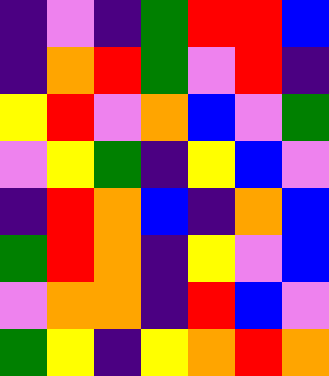[["indigo", "violet", "indigo", "green", "red", "red", "blue"], ["indigo", "orange", "red", "green", "violet", "red", "indigo"], ["yellow", "red", "violet", "orange", "blue", "violet", "green"], ["violet", "yellow", "green", "indigo", "yellow", "blue", "violet"], ["indigo", "red", "orange", "blue", "indigo", "orange", "blue"], ["green", "red", "orange", "indigo", "yellow", "violet", "blue"], ["violet", "orange", "orange", "indigo", "red", "blue", "violet"], ["green", "yellow", "indigo", "yellow", "orange", "red", "orange"]]